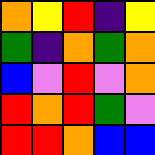[["orange", "yellow", "red", "indigo", "yellow"], ["green", "indigo", "orange", "green", "orange"], ["blue", "violet", "red", "violet", "orange"], ["red", "orange", "red", "green", "violet"], ["red", "red", "orange", "blue", "blue"]]